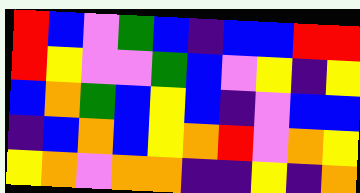[["red", "blue", "violet", "green", "blue", "indigo", "blue", "blue", "red", "red"], ["red", "yellow", "violet", "violet", "green", "blue", "violet", "yellow", "indigo", "yellow"], ["blue", "orange", "green", "blue", "yellow", "blue", "indigo", "violet", "blue", "blue"], ["indigo", "blue", "orange", "blue", "yellow", "orange", "red", "violet", "orange", "yellow"], ["yellow", "orange", "violet", "orange", "orange", "indigo", "indigo", "yellow", "indigo", "orange"]]